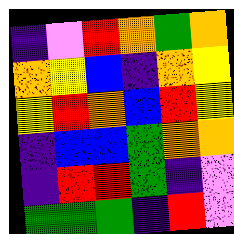[["indigo", "violet", "red", "orange", "green", "orange"], ["orange", "yellow", "blue", "indigo", "orange", "yellow"], ["yellow", "red", "orange", "blue", "red", "yellow"], ["indigo", "blue", "blue", "green", "orange", "orange"], ["indigo", "red", "red", "green", "indigo", "violet"], ["green", "green", "green", "indigo", "red", "violet"]]